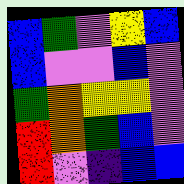[["blue", "green", "violet", "yellow", "blue"], ["blue", "violet", "violet", "blue", "violet"], ["green", "orange", "yellow", "yellow", "violet"], ["red", "orange", "green", "blue", "violet"], ["red", "violet", "indigo", "blue", "blue"]]